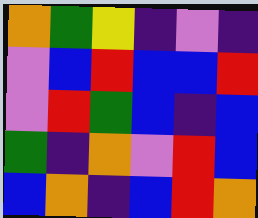[["orange", "green", "yellow", "indigo", "violet", "indigo"], ["violet", "blue", "red", "blue", "blue", "red"], ["violet", "red", "green", "blue", "indigo", "blue"], ["green", "indigo", "orange", "violet", "red", "blue"], ["blue", "orange", "indigo", "blue", "red", "orange"]]